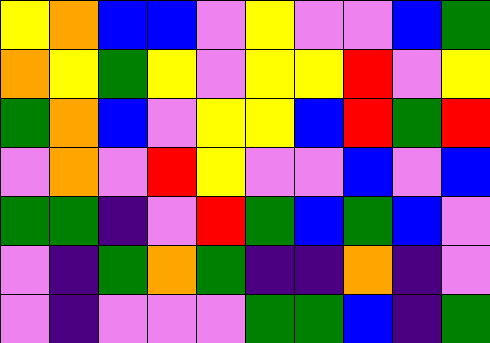[["yellow", "orange", "blue", "blue", "violet", "yellow", "violet", "violet", "blue", "green"], ["orange", "yellow", "green", "yellow", "violet", "yellow", "yellow", "red", "violet", "yellow"], ["green", "orange", "blue", "violet", "yellow", "yellow", "blue", "red", "green", "red"], ["violet", "orange", "violet", "red", "yellow", "violet", "violet", "blue", "violet", "blue"], ["green", "green", "indigo", "violet", "red", "green", "blue", "green", "blue", "violet"], ["violet", "indigo", "green", "orange", "green", "indigo", "indigo", "orange", "indigo", "violet"], ["violet", "indigo", "violet", "violet", "violet", "green", "green", "blue", "indigo", "green"]]